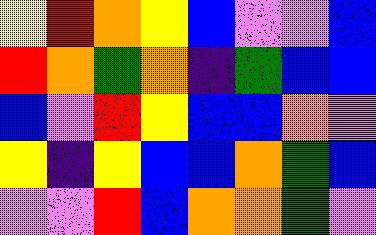[["yellow", "red", "orange", "yellow", "blue", "violet", "violet", "blue"], ["red", "orange", "green", "orange", "indigo", "green", "blue", "blue"], ["blue", "violet", "red", "yellow", "blue", "blue", "orange", "violet"], ["yellow", "indigo", "yellow", "blue", "blue", "orange", "green", "blue"], ["violet", "violet", "red", "blue", "orange", "orange", "green", "violet"]]